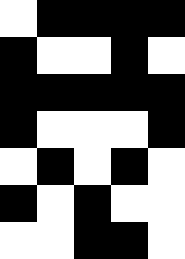[["white", "black", "black", "black", "black"], ["black", "white", "white", "black", "white"], ["black", "black", "black", "black", "black"], ["black", "white", "white", "white", "black"], ["white", "black", "white", "black", "white"], ["black", "white", "black", "white", "white"], ["white", "white", "black", "black", "white"]]